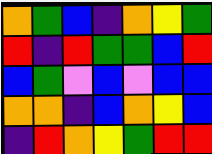[["orange", "green", "blue", "indigo", "orange", "yellow", "green"], ["red", "indigo", "red", "green", "green", "blue", "red"], ["blue", "green", "violet", "blue", "violet", "blue", "blue"], ["orange", "orange", "indigo", "blue", "orange", "yellow", "blue"], ["indigo", "red", "orange", "yellow", "green", "red", "red"]]